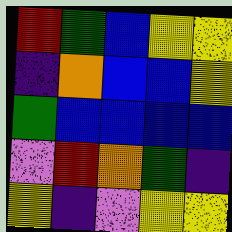[["red", "green", "blue", "yellow", "yellow"], ["indigo", "orange", "blue", "blue", "yellow"], ["green", "blue", "blue", "blue", "blue"], ["violet", "red", "orange", "green", "indigo"], ["yellow", "indigo", "violet", "yellow", "yellow"]]